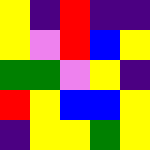[["yellow", "indigo", "red", "indigo", "indigo"], ["yellow", "violet", "red", "blue", "yellow"], ["green", "green", "violet", "yellow", "indigo"], ["red", "yellow", "blue", "blue", "yellow"], ["indigo", "yellow", "yellow", "green", "yellow"]]